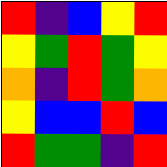[["red", "indigo", "blue", "yellow", "red"], ["yellow", "green", "red", "green", "yellow"], ["orange", "indigo", "red", "green", "orange"], ["yellow", "blue", "blue", "red", "blue"], ["red", "green", "green", "indigo", "red"]]